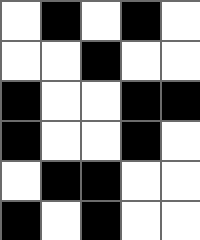[["white", "black", "white", "black", "white"], ["white", "white", "black", "white", "white"], ["black", "white", "white", "black", "black"], ["black", "white", "white", "black", "white"], ["white", "black", "black", "white", "white"], ["black", "white", "black", "white", "white"]]